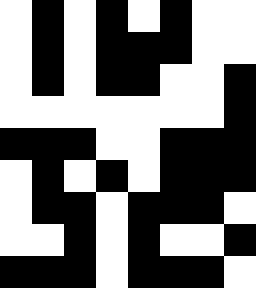[["white", "black", "white", "black", "white", "black", "white", "white"], ["white", "black", "white", "black", "black", "black", "white", "white"], ["white", "black", "white", "black", "black", "white", "white", "black"], ["white", "white", "white", "white", "white", "white", "white", "black"], ["black", "black", "black", "white", "white", "black", "black", "black"], ["white", "black", "white", "black", "white", "black", "black", "black"], ["white", "black", "black", "white", "black", "black", "black", "white"], ["white", "white", "black", "white", "black", "white", "white", "black"], ["black", "black", "black", "white", "black", "black", "black", "white"]]